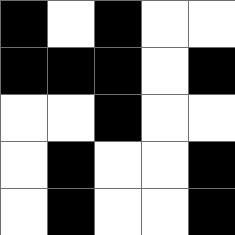[["black", "white", "black", "white", "white"], ["black", "black", "black", "white", "black"], ["white", "white", "black", "white", "white"], ["white", "black", "white", "white", "black"], ["white", "black", "white", "white", "black"]]